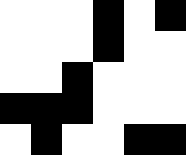[["white", "white", "white", "black", "white", "black"], ["white", "white", "white", "black", "white", "white"], ["white", "white", "black", "white", "white", "white"], ["black", "black", "black", "white", "white", "white"], ["white", "black", "white", "white", "black", "black"]]